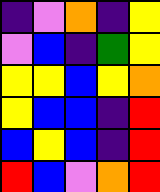[["indigo", "violet", "orange", "indigo", "yellow"], ["violet", "blue", "indigo", "green", "yellow"], ["yellow", "yellow", "blue", "yellow", "orange"], ["yellow", "blue", "blue", "indigo", "red"], ["blue", "yellow", "blue", "indigo", "red"], ["red", "blue", "violet", "orange", "red"]]